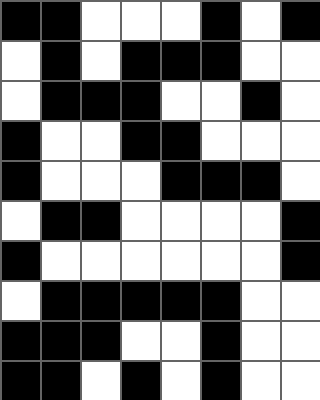[["black", "black", "white", "white", "white", "black", "white", "black"], ["white", "black", "white", "black", "black", "black", "white", "white"], ["white", "black", "black", "black", "white", "white", "black", "white"], ["black", "white", "white", "black", "black", "white", "white", "white"], ["black", "white", "white", "white", "black", "black", "black", "white"], ["white", "black", "black", "white", "white", "white", "white", "black"], ["black", "white", "white", "white", "white", "white", "white", "black"], ["white", "black", "black", "black", "black", "black", "white", "white"], ["black", "black", "black", "white", "white", "black", "white", "white"], ["black", "black", "white", "black", "white", "black", "white", "white"]]